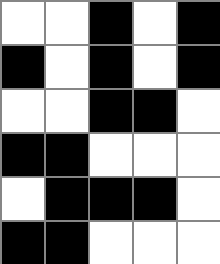[["white", "white", "black", "white", "black"], ["black", "white", "black", "white", "black"], ["white", "white", "black", "black", "white"], ["black", "black", "white", "white", "white"], ["white", "black", "black", "black", "white"], ["black", "black", "white", "white", "white"]]